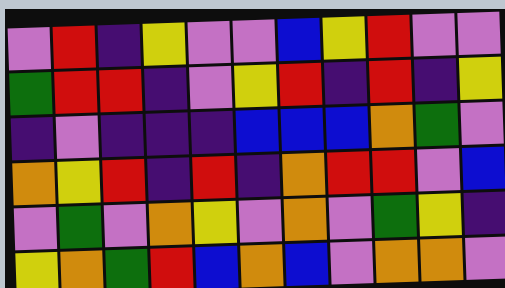[["violet", "red", "indigo", "yellow", "violet", "violet", "blue", "yellow", "red", "violet", "violet"], ["green", "red", "red", "indigo", "violet", "yellow", "red", "indigo", "red", "indigo", "yellow"], ["indigo", "violet", "indigo", "indigo", "indigo", "blue", "blue", "blue", "orange", "green", "violet"], ["orange", "yellow", "red", "indigo", "red", "indigo", "orange", "red", "red", "violet", "blue"], ["violet", "green", "violet", "orange", "yellow", "violet", "orange", "violet", "green", "yellow", "indigo"], ["yellow", "orange", "green", "red", "blue", "orange", "blue", "violet", "orange", "orange", "violet"]]